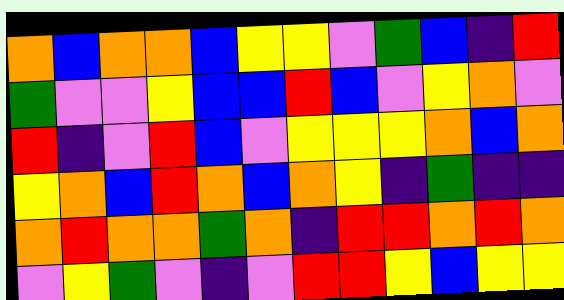[["orange", "blue", "orange", "orange", "blue", "yellow", "yellow", "violet", "green", "blue", "indigo", "red"], ["green", "violet", "violet", "yellow", "blue", "blue", "red", "blue", "violet", "yellow", "orange", "violet"], ["red", "indigo", "violet", "red", "blue", "violet", "yellow", "yellow", "yellow", "orange", "blue", "orange"], ["yellow", "orange", "blue", "red", "orange", "blue", "orange", "yellow", "indigo", "green", "indigo", "indigo"], ["orange", "red", "orange", "orange", "green", "orange", "indigo", "red", "red", "orange", "red", "orange"], ["violet", "yellow", "green", "violet", "indigo", "violet", "red", "red", "yellow", "blue", "yellow", "yellow"]]